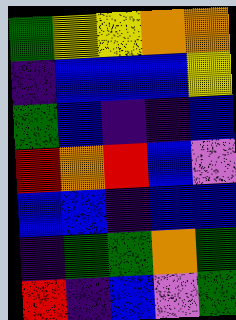[["green", "yellow", "yellow", "orange", "orange"], ["indigo", "blue", "blue", "blue", "yellow"], ["green", "blue", "indigo", "indigo", "blue"], ["red", "orange", "red", "blue", "violet"], ["blue", "blue", "indigo", "blue", "blue"], ["indigo", "green", "green", "orange", "green"], ["red", "indigo", "blue", "violet", "green"]]